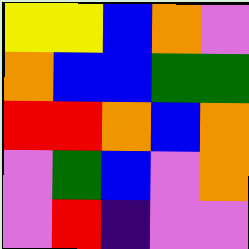[["yellow", "yellow", "blue", "orange", "violet"], ["orange", "blue", "blue", "green", "green"], ["red", "red", "orange", "blue", "orange"], ["violet", "green", "blue", "violet", "orange"], ["violet", "red", "indigo", "violet", "violet"]]